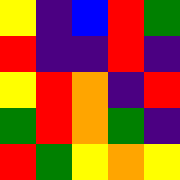[["yellow", "indigo", "blue", "red", "green"], ["red", "indigo", "indigo", "red", "indigo"], ["yellow", "red", "orange", "indigo", "red"], ["green", "red", "orange", "green", "indigo"], ["red", "green", "yellow", "orange", "yellow"]]